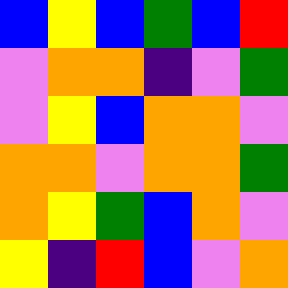[["blue", "yellow", "blue", "green", "blue", "red"], ["violet", "orange", "orange", "indigo", "violet", "green"], ["violet", "yellow", "blue", "orange", "orange", "violet"], ["orange", "orange", "violet", "orange", "orange", "green"], ["orange", "yellow", "green", "blue", "orange", "violet"], ["yellow", "indigo", "red", "blue", "violet", "orange"]]